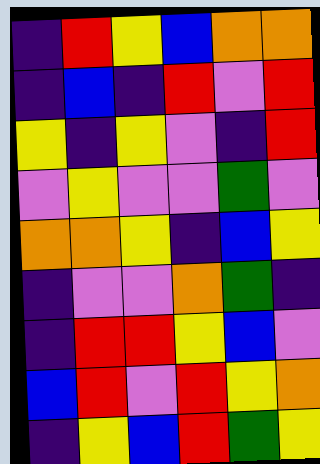[["indigo", "red", "yellow", "blue", "orange", "orange"], ["indigo", "blue", "indigo", "red", "violet", "red"], ["yellow", "indigo", "yellow", "violet", "indigo", "red"], ["violet", "yellow", "violet", "violet", "green", "violet"], ["orange", "orange", "yellow", "indigo", "blue", "yellow"], ["indigo", "violet", "violet", "orange", "green", "indigo"], ["indigo", "red", "red", "yellow", "blue", "violet"], ["blue", "red", "violet", "red", "yellow", "orange"], ["indigo", "yellow", "blue", "red", "green", "yellow"]]